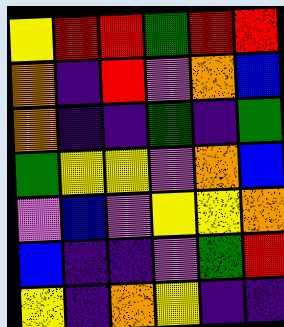[["yellow", "red", "red", "green", "red", "red"], ["orange", "indigo", "red", "violet", "orange", "blue"], ["orange", "indigo", "indigo", "green", "indigo", "green"], ["green", "yellow", "yellow", "violet", "orange", "blue"], ["violet", "blue", "violet", "yellow", "yellow", "orange"], ["blue", "indigo", "indigo", "violet", "green", "red"], ["yellow", "indigo", "orange", "yellow", "indigo", "indigo"]]